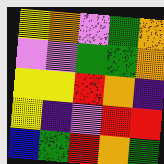[["yellow", "orange", "violet", "green", "orange"], ["violet", "violet", "green", "green", "orange"], ["yellow", "yellow", "red", "orange", "indigo"], ["yellow", "indigo", "violet", "red", "red"], ["blue", "green", "red", "orange", "green"]]